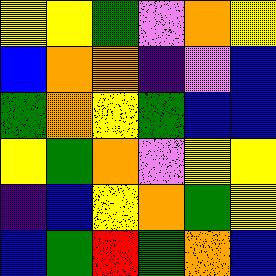[["yellow", "yellow", "green", "violet", "orange", "yellow"], ["blue", "orange", "orange", "indigo", "violet", "blue"], ["green", "orange", "yellow", "green", "blue", "blue"], ["yellow", "green", "orange", "violet", "yellow", "yellow"], ["indigo", "blue", "yellow", "orange", "green", "yellow"], ["blue", "green", "red", "green", "orange", "blue"]]